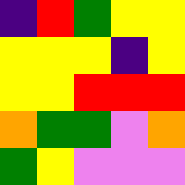[["indigo", "red", "green", "yellow", "yellow"], ["yellow", "yellow", "yellow", "indigo", "yellow"], ["yellow", "yellow", "red", "red", "red"], ["orange", "green", "green", "violet", "orange"], ["green", "yellow", "violet", "violet", "violet"]]